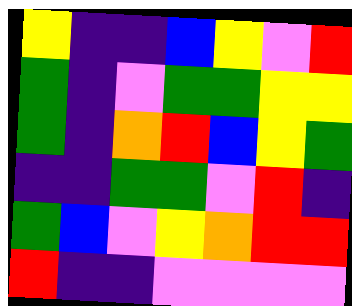[["yellow", "indigo", "indigo", "blue", "yellow", "violet", "red"], ["green", "indigo", "violet", "green", "green", "yellow", "yellow"], ["green", "indigo", "orange", "red", "blue", "yellow", "green"], ["indigo", "indigo", "green", "green", "violet", "red", "indigo"], ["green", "blue", "violet", "yellow", "orange", "red", "red"], ["red", "indigo", "indigo", "violet", "violet", "violet", "violet"]]